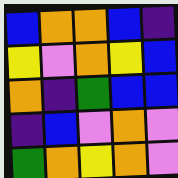[["blue", "orange", "orange", "blue", "indigo"], ["yellow", "violet", "orange", "yellow", "blue"], ["orange", "indigo", "green", "blue", "blue"], ["indigo", "blue", "violet", "orange", "violet"], ["green", "orange", "yellow", "orange", "violet"]]